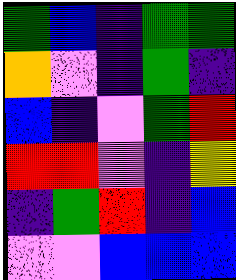[["green", "blue", "indigo", "green", "green"], ["orange", "violet", "indigo", "green", "indigo"], ["blue", "indigo", "violet", "green", "red"], ["red", "red", "violet", "indigo", "yellow"], ["indigo", "green", "red", "indigo", "blue"], ["violet", "violet", "blue", "blue", "blue"]]